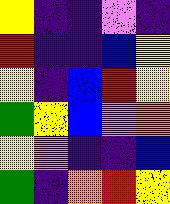[["yellow", "indigo", "indigo", "violet", "indigo"], ["red", "indigo", "indigo", "blue", "yellow"], ["yellow", "indigo", "blue", "red", "yellow"], ["green", "yellow", "blue", "violet", "orange"], ["yellow", "violet", "indigo", "indigo", "blue"], ["green", "indigo", "orange", "red", "yellow"]]